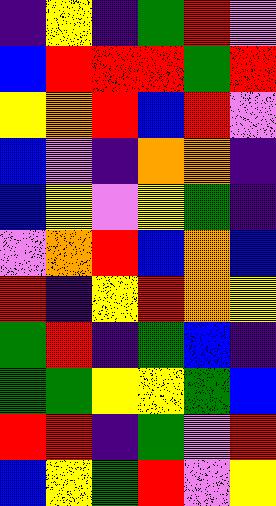[["indigo", "yellow", "indigo", "green", "red", "violet"], ["blue", "red", "red", "red", "green", "red"], ["yellow", "orange", "red", "blue", "red", "violet"], ["blue", "violet", "indigo", "orange", "orange", "indigo"], ["blue", "yellow", "violet", "yellow", "green", "indigo"], ["violet", "orange", "red", "blue", "orange", "blue"], ["red", "indigo", "yellow", "red", "orange", "yellow"], ["green", "red", "indigo", "green", "blue", "indigo"], ["green", "green", "yellow", "yellow", "green", "blue"], ["red", "red", "indigo", "green", "violet", "red"], ["blue", "yellow", "green", "red", "violet", "yellow"]]